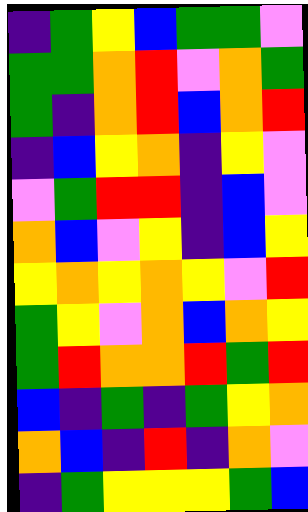[["indigo", "green", "yellow", "blue", "green", "green", "violet"], ["green", "green", "orange", "red", "violet", "orange", "green"], ["green", "indigo", "orange", "red", "blue", "orange", "red"], ["indigo", "blue", "yellow", "orange", "indigo", "yellow", "violet"], ["violet", "green", "red", "red", "indigo", "blue", "violet"], ["orange", "blue", "violet", "yellow", "indigo", "blue", "yellow"], ["yellow", "orange", "yellow", "orange", "yellow", "violet", "red"], ["green", "yellow", "violet", "orange", "blue", "orange", "yellow"], ["green", "red", "orange", "orange", "red", "green", "red"], ["blue", "indigo", "green", "indigo", "green", "yellow", "orange"], ["orange", "blue", "indigo", "red", "indigo", "orange", "violet"], ["indigo", "green", "yellow", "yellow", "yellow", "green", "blue"]]